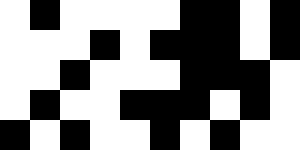[["white", "black", "white", "white", "white", "white", "black", "black", "white", "black"], ["white", "white", "white", "black", "white", "black", "black", "black", "white", "black"], ["white", "white", "black", "white", "white", "white", "black", "black", "black", "white"], ["white", "black", "white", "white", "black", "black", "black", "white", "black", "white"], ["black", "white", "black", "white", "white", "black", "white", "black", "white", "white"]]